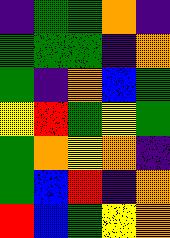[["indigo", "green", "green", "orange", "indigo"], ["green", "green", "green", "indigo", "orange"], ["green", "indigo", "orange", "blue", "green"], ["yellow", "red", "green", "yellow", "green"], ["green", "orange", "yellow", "orange", "indigo"], ["green", "blue", "red", "indigo", "orange"], ["red", "blue", "green", "yellow", "orange"]]